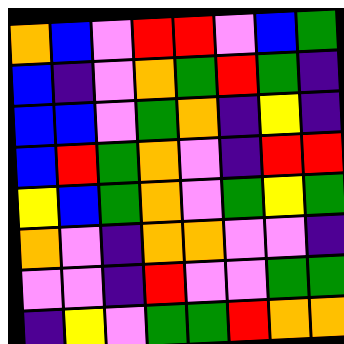[["orange", "blue", "violet", "red", "red", "violet", "blue", "green"], ["blue", "indigo", "violet", "orange", "green", "red", "green", "indigo"], ["blue", "blue", "violet", "green", "orange", "indigo", "yellow", "indigo"], ["blue", "red", "green", "orange", "violet", "indigo", "red", "red"], ["yellow", "blue", "green", "orange", "violet", "green", "yellow", "green"], ["orange", "violet", "indigo", "orange", "orange", "violet", "violet", "indigo"], ["violet", "violet", "indigo", "red", "violet", "violet", "green", "green"], ["indigo", "yellow", "violet", "green", "green", "red", "orange", "orange"]]